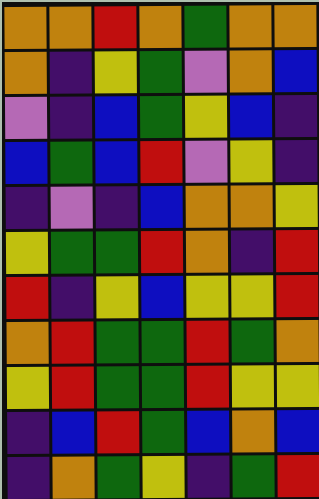[["orange", "orange", "red", "orange", "green", "orange", "orange"], ["orange", "indigo", "yellow", "green", "violet", "orange", "blue"], ["violet", "indigo", "blue", "green", "yellow", "blue", "indigo"], ["blue", "green", "blue", "red", "violet", "yellow", "indigo"], ["indigo", "violet", "indigo", "blue", "orange", "orange", "yellow"], ["yellow", "green", "green", "red", "orange", "indigo", "red"], ["red", "indigo", "yellow", "blue", "yellow", "yellow", "red"], ["orange", "red", "green", "green", "red", "green", "orange"], ["yellow", "red", "green", "green", "red", "yellow", "yellow"], ["indigo", "blue", "red", "green", "blue", "orange", "blue"], ["indigo", "orange", "green", "yellow", "indigo", "green", "red"]]